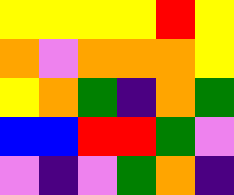[["yellow", "yellow", "yellow", "yellow", "red", "yellow"], ["orange", "violet", "orange", "orange", "orange", "yellow"], ["yellow", "orange", "green", "indigo", "orange", "green"], ["blue", "blue", "red", "red", "green", "violet"], ["violet", "indigo", "violet", "green", "orange", "indigo"]]